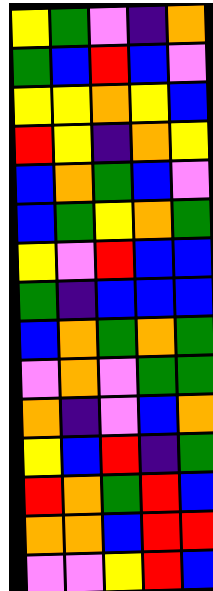[["yellow", "green", "violet", "indigo", "orange"], ["green", "blue", "red", "blue", "violet"], ["yellow", "yellow", "orange", "yellow", "blue"], ["red", "yellow", "indigo", "orange", "yellow"], ["blue", "orange", "green", "blue", "violet"], ["blue", "green", "yellow", "orange", "green"], ["yellow", "violet", "red", "blue", "blue"], ["green", "indigo", "blue", "blue", "blue"], ["blue", "orange", "green", "orange", "green"], ["violet", "orange", "violet", "green", "green"], ["orange", "indigo", "violet", "blue", "orange"], ["yellow", "blue", "red", "indigo", "green"], ["red", "orange", "green", "red", "blue"], ["orange", "orange", "blue", "red", "red"], ["violet", "violet", "yellow", "red", "blue"]]